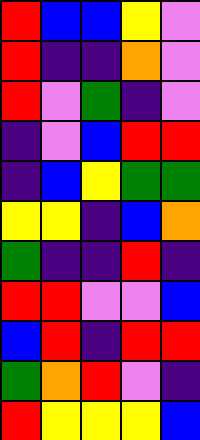[["red", "blue", "blue", "yellow", "violet"], ["red", "indigo", "indigo", "orange", "violet"], ["red", "violet", "green", "indigo", "violet"], ["indigo", "violet", "blue", "red", "red"], ["indigo", "blue", "yellow", "green", "green"], ["yellow", "yellow", "indigo", "blue", "orange"], ["green", "indigo", "indigo", "red", "indigo"], ["red", "red", "violet", "violet", "blue"], ["blue", "red", "indigo", "red", "red"], ["green", "orange", "red", "violet", "indigo"], ["red", "yellow", "yellow", "yellow", "blue"]]